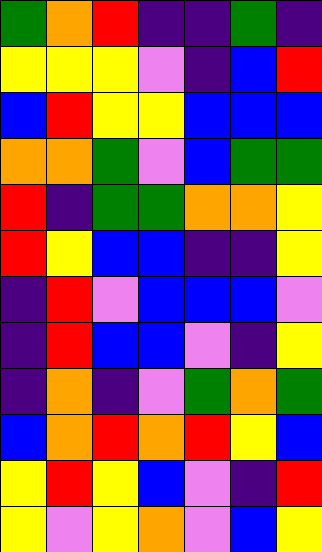[["green", "orange", "red", "indigo", "indigo", "green", "indigo"], ["yellow", "yellow", "yellow", "violet", "indigo", "blue", "red"], ["blue", "red", "yellow", "yellow", "blue", "blue", "blue"], ["orange", "orange", "green", "violet", "blue", "green", "green"], ["red", "indigo", "green", "green", "orange", "orange", "yellow"], ["red", "yellow", "blue", "blue", "indigo", "indigo", "yellow"], ["indigo", "red", "violet", "blue", "blue", "blue", "violet"], ["indigo", "red", "blue", "blue", "violet", "indigo", "yellow"], ["indigo", "orange", "indigo", "violet", "green", "orange", "green"], ["blue", "orange", "red", "orange", "red", "yellow", "blue"], ["yellow", "red", "yellow", "blue", "violet", "indigo", "red"], ["yellow", "violet", "yellow", "orange", "violet", "blue", "yellow"]]